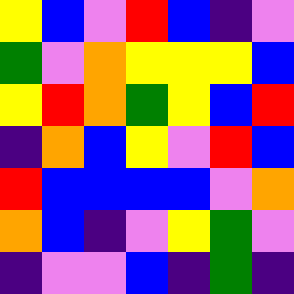[["yellow", "blue", "violet", "red", "blue", "indigo", "violet"], ["green", "violet", "orange", "yellow", "yellow", "yellow", "blue"], ["yellow", "red", "orange", "green", "yellow", "blue", "red"], ["indigo", "orange", "blue", "yellow", "violet", "red", "blue"], ["red", "blue", "blue", "blue", "blue", "violet", "orange"], ["orange", "blue", "indigo", "violet", "yellow", "green", "violet"], ["indigo", "violet", "violet", "blue", "indigo", "green", "indigo"]]